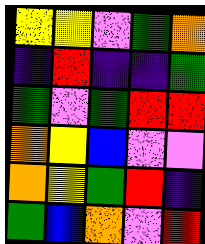[["yellow", "yellow", "violet", "green", "orange"], ["indigo", "red", "indigo", "indigo", "green"], ["green", "violet", "green", "red", "red"], ["orange", "yellow", "blue", "violet", "violet"], ["orange", "yellow", "green", "red", "indigo"], ["green", "blue", "orange", "violet", "red"]]